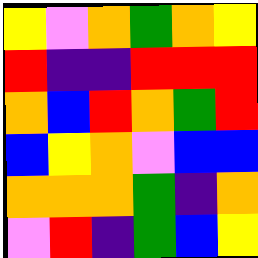[["yellow", "violet", "orange", "green", "orange", "yellow"], ["red", "indigo", "indigo", "red", "red", "red"], ["orange", "blue", "red", "orange", "green", "red"], ["blue", "yellow", "orange", "violet", "blue", "blue"], ["orange", "orange", "orange", "green", "indigo", "orange"], ["violet", "red", "indigo", "green", "blue", "yellow"]]